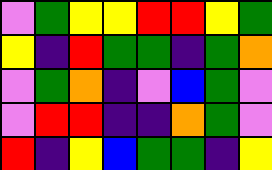[["violet", "green", "yellow", "yellow", "red", "red", "yellow", "green"], ["yellow", "indigo", "red", "green", "green", "indigo", "green", "orange"], ["violet", "green", "orange", "indigo", "violet", "blue", "green", "violet"], ["violet", "red", "red", "indigo", "indigo", "orange", "green", "violet"], ["red", "indigo", "yellow", "blue", "green", "green", "indigo", "yellow"]]